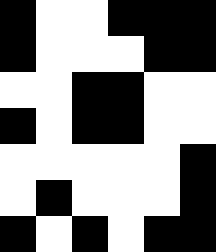[["black", "white", "white", "black", "black", "black"], ["black", "white", "white", "white", "black", "black"], ["white", "white", "black", "black", "white", "white"], ["black", "white", "black", "black", "white", "white"], ["white", "white", "white", "white", "white", "black"], ["white", "black", "white", "white", "white", "black"], ["black", "white", "black", "white", "black", "black"]]